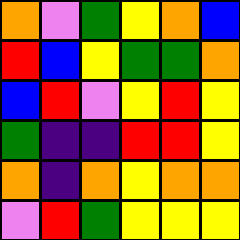[["orange", "violet", "green", "yellow", "orange", "blue"], ["red", "blue", "yellow", "green", "green", "orange"], ["blue", "red", "violet", "yellow", "red", "yellow"], ["green", "indigo", "indigo", "red", "red", "yellow"], ["orange", "indigo", "orange", "yellow", "orange", "orange"], ["violet", "red", "green", "yellow", "yellow", "yellow"]]